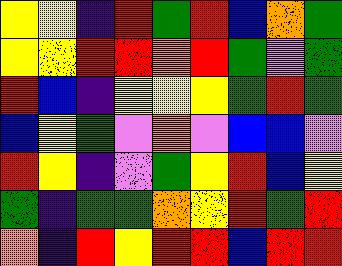[["yellow", "yellow", "indigo", "red", "green", "red", "blue", "orange", "green"], ["yellow", "yellow", "red", "red", "orange", "red", "green", "violet", "green"], ["red", "blue", "indigo", "yellow", "yellow", "yellow", "green", "red", "green"], ["blue", "yellow", "green", "violet", "orange", "violet", "blue", "blue", "violet"], ["red", "yellow", "indigo", "violet", "green", "yellow", "red", "blue", "yellow"], ["green", "indigo", "green", "green", "orange", "yellow", "red", "green", "red"], ["orange", "indigo", "red", "yellow", "red", "red", "blue", "red", "red"]]